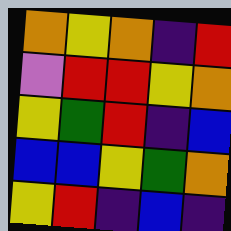[["orange", "yellow", "orange", "indigo", "red"], ["violet", "red", "red", "yellow", "orange"], ["yellow", "green", "red", "indigo", "blue"], ["blue", "blue", "yellow", "green", "orange"], ["yellow", "red", "indigo", "blue", "indigo"]]